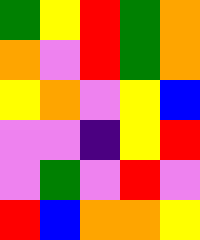[["green", "yellow", "red", "green", "orange"], ["orange", "violet", "red", "green", "orange"], ["yellow", "orange", "violet", "yellow", "blue"], ["violet", "violet", "indigo", "yellow", "red"], ["violet", "green", "violet", "red", "violet"], ["red", "blue", "orange", "orange", "yellow"]]